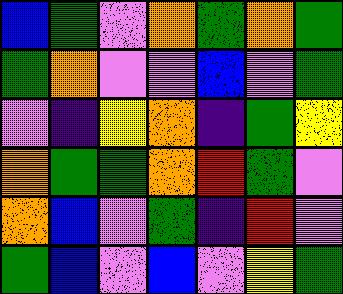[["blue", "green", "violet", "orange", "green", "orange", "green"], ["green", "orange", "violet", "violet", "blue", "violet", "green"], ["violet", "indigo", "yellow", "orange", "indigo", "green", "yellow"], ["orange", "green", "green", "orange", "red", "green", "violet"], ["orange", "blue", "violet", "green", "indigo", "red", "violet"], ["green", "blue", "violet", "blue", "violet", "yellow", "green"]]